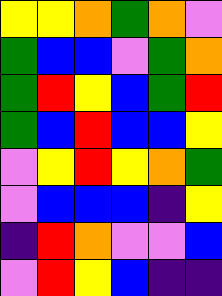[["yellow", "yellow", "orange", "green", "orange", "violet"], ["green", "blue", "blue", "violet", "green", "orange"], ["green", "red", "yellow", "blue", "green", "red"], ["green", "blue", "red", "blue", "blue", "yellow"], ["violet", "yellow", "red", "yellow", "orange", "green"], ["violet", "blue", "blue", "blue", "indigo", "yellow"], ["indigo", "red", "orange", "violet", "violet", "blue"], ["violet", "red", "yellow", "blue", "indigo", "indigo"]]